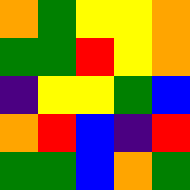[["orange", "green", "yellow", "yellow", "orange"], ["green", "green", "red", "yellow", "orange"], ["indigo", "yellow", "yellow", "green", "blue"], ["orange", "red", "blue", "indigo", "red"], ["green", "green", "blue", "orange", "green"]]